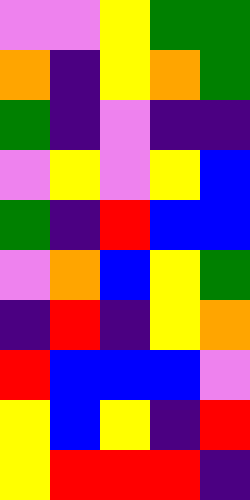[["violet", "violet", "yellow", "green", "green"], ["orange", "indigo", "yellow", "orange", "green"], ["green", "indigo", "violet", "indigo", "indigo"], ["violet", "yellow", "violet", "yellow", "blue"], ["green", "indigo", "red", "blue", "blue"], ["violet", "orange", "blue", "yellow", "green"], ["indigo", "red", "indigo", "yellow", "orange"], ["red", "blue", "blue", "blue", "violet"], ["yellow", "blue", "yellow", "indigo", "red"], ["yellow", "red", "red", "red", "indigo"]]